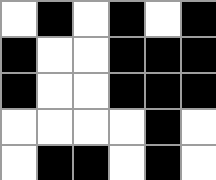[["white", "black", "white", "black", "white", "black"], ["black", "white", "white", "black", "black", "black"], ["black", "white", "white", "black", "black", "black"], ["white", "white", "white", "white", "black", "white"], ["white", "black", "black", "white", "black", "white"]]